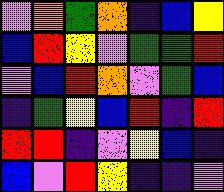[["violet", "orange", "green", "orange", "indigo", "blue", "yellow"], ["blue", "red", "yellow", "violet", "green", "green", "red"], ["violet", "blue", "red", "orange", "violet", "green", "blue"], ["indigo", "green", "yellow", "blue", "red", "indigo", "red"], ["red", "red", "indigo", "violet", "yellow", "blue", "indigo"], ["blue", "violet", "red", "yellow", "indigo", "indigo", "violet"]]